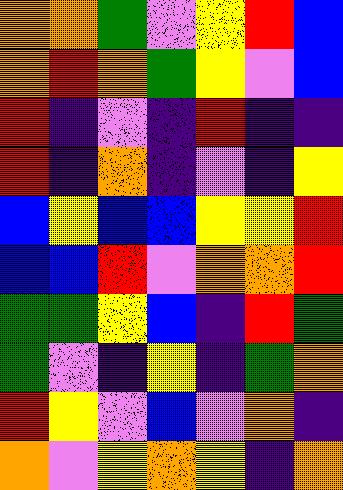[["orange", "orange", "green", "violet", "yellow", "red", "blue"], ["orange", "red", "orange", "green", "yellow", "violet", "blue"], ["red", "indigo", "violet", "indigo", "red", "indigo", "indigo"], ["red", "indigo", "orange", "indigo", "violet", "indigo", "yellow"], ["blue", "yellow", "blue", "blue", "yellow", "yellow", "red"], ["blue", "blue", "red", "violet", "orange", "orange", "red"], ["green", "green", "yellow", "blue", "indigo", "red", "green"], ["green", "violet", "indigo", "yellow", "indigo", "green", "orange"], ["red", "yellow", "violet", "blue", "violet", "orange", "indigo"], ["orange", "violet", "yellow", "orange", "yellow", "indigo", "orange"]]